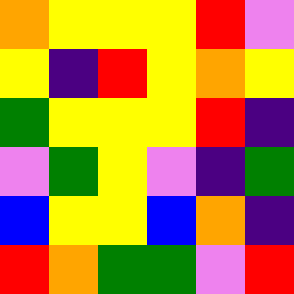[["orange", "yellow", "yellow", "yellow", "red", "violet"], ["yellow", "indigo", "red", "yellow", "orange", "yellow"], ["green", "yellow", "yellow", "yellow", "red", "indigo"], ["violet", "green", "yellow", "violet", "indigo", "green"], ["blue", "yellow", "yellow", "blue", "orange", "indigo"], ["red", "orange", "green", "green", "violet", "red"]]